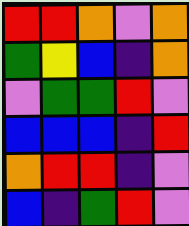[["red", "red", "orange", "violet", "orange"], ["green", "yellow", "blue", "indigo", "orange"], ["violet", "green", "green", "red", "violet"], ["blue", "blue", "blue", "indigo", "red"], ["orange", "red", "red", "indigo", "violet"], ["blue", "indigo", "green", "red", "violet"]]